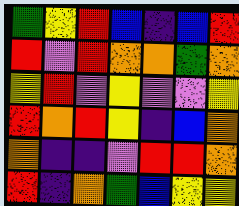[["green", "yellow", "red", "blue", "indigo", "blue", "red"], ["red", "violet", "red", "orange", "orange", "green", "orange"], ["yellow", "red", "violet", "yellow", "violet", "violet", "yellow"], ["red", "orange", "red", "yellow", "indigo", "blue", "orange"], ["orange", "indigo", "indigo", "violet", "red", "red", "orange"], ["red", "indigo", "orange", "green", "blue", "yellow", "yellow"]]